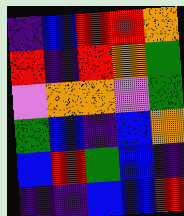[["indigo", "blue", "red", "red", "orange"], ["red", "indigo", "red", "orange", "green"], ["violet", "orange", "orange", "violet", "green"], ["green", "blue", "indigo", "blue", "orange"], ["blue", "red", "green", "blue", "indigo"], ["indigo", "indigo", "blue", "blue", "red"]]